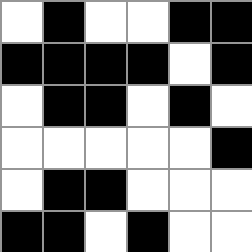[["white", "black", "white", "white", "black", "black"], ["black", "black", "black", "black", "white", "black"], ["white", "black", "black", "white", "black", "white"], ["white", "white", "white", "white", "white", "black"], ["white", "black", "black", "white", "white", "white"], ["black", "black", "white", "black", "white", "white"]]